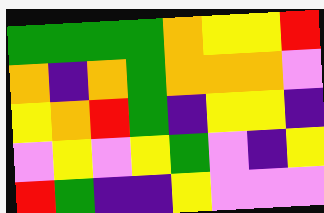[["green", "green", "green", "green", "orange", "yellow", "yellow", "red"], ["orange", "indigo", "orange", "green", "orange", "orange", "orange", "violet"], ["yellow", "orange", "red", "green", "indigo", "yellow", "yellow", "indigo"], ["violet", "yellow", "violet", "yellow", "green", "violet", "indigo", "yellow"], ["red", "green", "indigo", "indigo", "yellow", "violet", "violet", "violet"]]